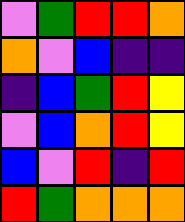[["violet", "green", "red", "red", "orange"], ["orange", "violet", "blue", "indigo", "indigo"], ["indigo", "blue", "green", "red", "yellow"], ["violet", "blue", "orange", "red", "yellow"], ["blue", "violet", "red", "indigo", "red"], ["red", "green", "orange", "orange", "orange"]]